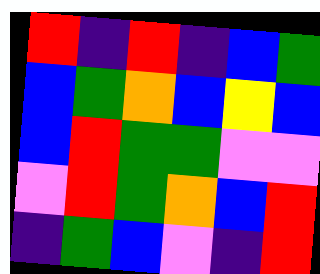[["red", "indigo", "red", "indigo", "blue", "green"], ["blue", "green", "orange", "blue", "yellow", "blue"], ["blue", "red", "green", "green", "violet", "violet"], ["violet", "red", "green", "orange", "blue", "red"], ["indigo", "green", "blue", "violet", "indigo", "red"]]